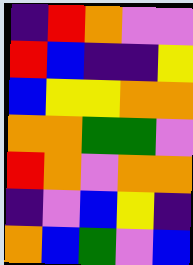[["indigo", "red", "orange", "violet", "violet"], ["red", "blue", "indigo", "indigo", "yellow"], ["blue", "yellow", "yellow", "orange", "orange"], ["orange", "orange", "green", "green", "violet"], ["red", "orange", "violet", "orange", "orange"], ["indigo", "violet", "blue", "yellow", "indigo"], ["orange", "blue", "green", "violet", "blue"]]